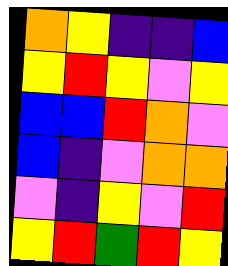[["orange", "yellow", "indigo", "indigo", "blue"], ["yellow", "red", "yellow", "violet", "yellow"], ["blue", "blue", "red", "orange", "violet"], ["blue", "indigo", "violet", "orange", "orange"], ["violet", "indigo", "yellow", "violet", "red"], ["yellow", "red", "green", "red", "yellow"]]